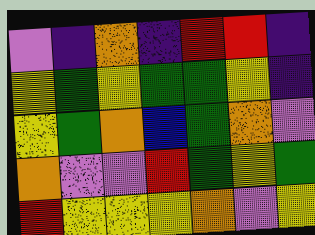[["violet", "indigo", "orange", "indigo", "red", "red", "indigo"], ["yellow", "green", "yellow", "green", "green", "yellow", "indigo"], ["yellow", "green", "orange", "blue", "green", "orange", "violet"], ["orange", "violet", "violet", "red", "green", "yellow", "green"], ["red", "yellow", "yellow", "yellow", "orange", "violet", "yellow"]]